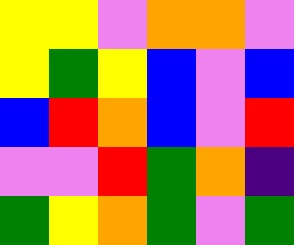[["yellow", "yellow", "violet", "orange", "orange", "violet"], ["yellow", "green", "yellow", "blue", "violet", "blue"], ["blue", "red", "orange", "blue", "violet", "red"], ["violet", "violet", "red", "green", "orange", "indigo"], ["green", "yellow", "orange", "green", "violet", "green"]]